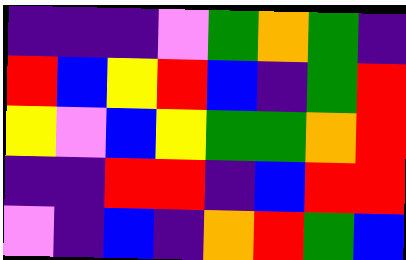[["indigo", "indigo", "indigo", "violet", "green", "orange", "green", "indigo"], ["red", "blue", "yellow", "red", "blue", "indigo", "green", "red"], ["yellow", "violet", "blue", "yellow", "green", "green", "orange", "red"], ["indigo", "indigo", "red", "red", "indigo", "blue", "red", "red"], ["violet", "indigo", "blue", "indigo", "orange", "red", "green", "blue"]]